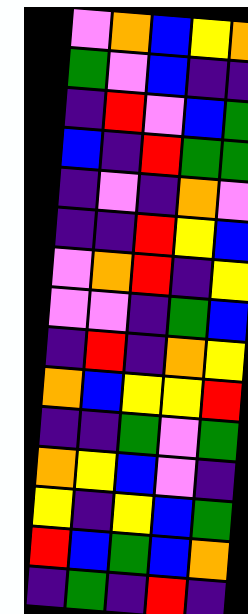[["violet", "orange", "blue", "yellow", "orange"], ["green", "violet", "blue", "indigo", "indigo"], ["indigo", "red", "violet", "blue", "green"], ["blue", "indigo", "red", "green", "green"], ["indigo", "violet", "indigo", "orange", "violet"], ["indigo", "indigo", "red", "yellow", "blue"], ["violet", "orange", "red", "indigo", "yellow"], ["violet", "violet", "indigo", "green", "blue"], ["indigo", "red", "indigo", "orange", "yellow"], ["orange", "blue", "yellow", "yellow", "red"], ["indigo", "indigo", "green", "violet", "green"], ["orange", "yellow", "blue", "violet", "indigo"], ["yellow", "indigo", "yellow", "blue", "green"], ["red", "blue", "green", "blue", "orange"], ["indigo", "green", "indigo", "red", "indigo"]]